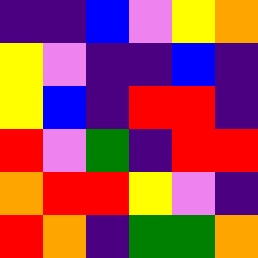[["indigo", "indigo", "blue", "violet", "yellow", "orange"], ["yellow", "violet", "indigo", "indigo", "blue", "indigo"], ["yellow", "blue", "indigo", "red", "red", "indigo"], ["red", "violet", "green", "indigo", "red", "red"], ["orange", "red", "red", "yellow", "violet", "indigo"], ["red", "orange", "indigo", "green", "green", "orange"]]